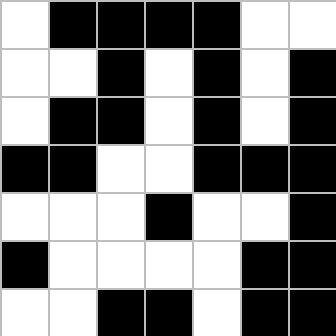[["white", "black", "black", "black", "black", "white", "white"], ["white", "white", "black", "white", "black", "white", "black"], ["white", "black", "black", "white", "black", "white", "black"], ["black", "black", "white", "white", "black", "black", "black"], ["white", "white", "white", "black", "white", "white", "black"], ["black", "white", "white", "white", "white", "black", "black"], ["white", "white", "black", "black", "white", "black", "black"]]